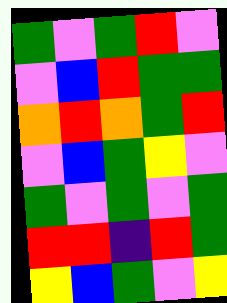[["green", "violet", "green", "red", "violet"], ["violet", "blue", "red", "green", "green"], ["orange", "red", "orange", "green", "red"], ["violet", "blue", "green", "yellow", "violet"], ["green", "violet", "green", "violet", "green"], ["red", "red", "indigo", "red", "green"], ["yellow", "blue", "green", "violet", "yellow"]]